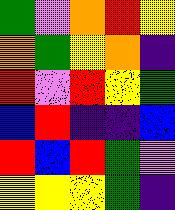[["green", "violet", "orange", "red", "yellow"], ["orange", "green", "yellow", "orange", "indigo"], ["red", "violet", "red", "yellow", "green"], ["blue", "red", "indigo", "indigo", "blue"], ["red", "blue", "red", "green", "violet"], ["yellow", "yellow", "yellow", "green", "indigo"]]